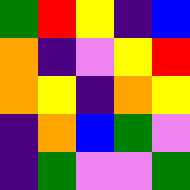[["green", "red", "yellow", "indigo", "blue"], ["orange", "indigo", "violet", "yellow", "red"], ["orange", "yellow", "indigo", "orange", "yellow"], ["indigo", "orange", "blue", "green", "violet"], ["indigo", "green", "violet", "violet", "green"]]